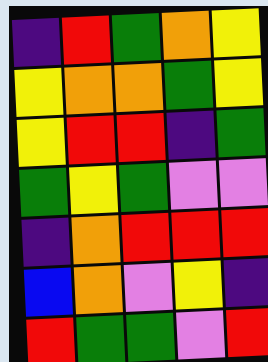[["indigo", "red", "green", "orange", "yellow"], ["yellow", "orange", "orange", "green", "yellow"], ["yellow", "red", "red", "indigo", "green"], ["green", "yellow", "green", "violet", "violet"], ["indigo", "orange", "red", "red", "red"], ["blue", "orange", "violet", "yellow", "indigo"], ["red", "green", "green", "violet", "red"]]